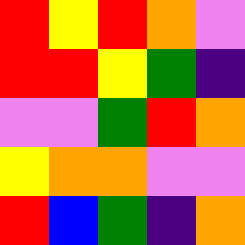[["red", "yellow", "red", "orange", "violet"], ["red", "red", "yellow", "green", "indigo"], ["violet", "violet", "green", "red", "orange"], ["yellow", "orange", "orange", "violet", "violet"], ["red", "blue", "green", "indigo", "orange"]]